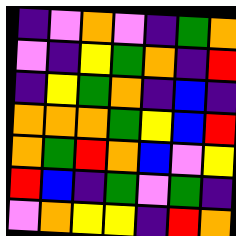[["indigo", "violet", "orange", "violet", "indigo", "green", "orange"], ["violet", "indigo", "yellow", "green", "orange", "indigo", "red"], ["indigo", "yellow", "green", "orange", "indigo", "blue", "indigo"], ["orange", "orange", "orange", "green", "yellow", "blue", "red"], ["orange", "green", "red", "orange", "blue", "violet", "yellow"], ["red", "blue", "indigo", "green", "violet", "green", "indigo"], ["violet", "orange", "yellow", "yellow", "indigo", "red", "orange"]]